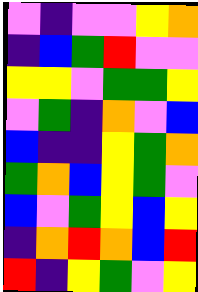[["violet", "indigo", "violet", "violet", "yellow", "orange"], ["indigo", "blue", "green", "red", "violet", "violet"], ["yellow", "yellow", "violet", "green", "green", "yellow"], ["violet", "green", "indigo", "orange", "violet", "blue"], ["blue", "indigo", "indigo", "yellow", "green", "orange"], ["green", "orange", "blue", "yellow", "green", "violet"], ["blue", "violet", "green", "yellow", "blue", "yellow"], ["indigo", "orange", "red", "orange", "blue", "red"], ["red", "indigo", "yellow", "green", "violet", "yellow"]]